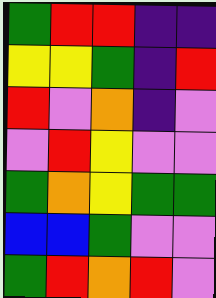[["green", "red", "red", "indigo", "indigo"], ["yellow", "yellow", "green", "indigo", "red"], ["red", "violet", "orange", "indigo", "violet"], ["violet", "red", "yellow", "violet", "violet"], ["green", "orange", "yellow", "green", "green"], ["blue", "blue", "green", "violet", "violet"], ["green", "red", "orange", "red", "violet"]]